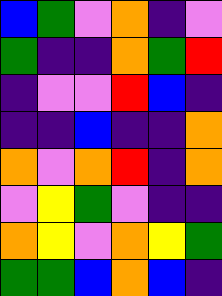[["blue", "green", "violet", "orange", "indigo", "violet"], ["green", "indigo", "indigo", "orange", "green", "red"], ["indigo", "violet", "violet", "red", "blue", "indigo"], ["indigo", "indigo", "blue", "indigo", "indigo", "orange"], ["orange", "violet", "orange", "red", "indigo", "orange"], ["violet", "yellow", "green", "violet", "indigo", "indigo"], ["orange", "yellow", "violet", "orange", "yellow", "green"], ["green", "green", "blue", "orange", "blue", "indigo"]]